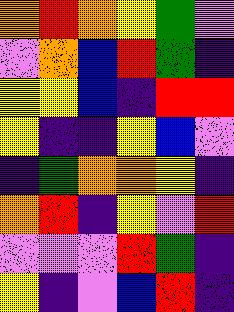[["orange", "red", "orange", "yellow", "green", "violet"], ["violet", "orange", "blue", "red", "green", "indigo"], ["yellow", "yellow", "blue", "indigo", "red", "red"], ["yellow", "indigo", "indigo", "yellow", "blue", "violet"], ["indigo", "green", "orange", "orange", "yellow", "indigo"], ["orange", "red", "indigo", "yellow", "violet", "red"], ["violet", "violet", "violet", "red", "green", "indigo"], ["yellow", "indigo", "violet", "blue", "red", "indigo"]]